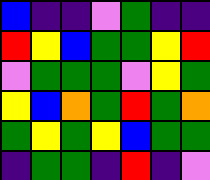[["blue", "indigo", "indigo", "violet", "green", "indigo", "indigo"], ["red", "yellow", "blue", "green", "green", "yellow", "red"], ["violet", "green", "green", "green", "violet", "yellow", "green"], ["yellow", "blue", "orange", "green", "red", "green", "orange"], ["green", "yellow", "green", "yellow", "blue", "green", "green"], ["indigo", "green", "green", "indigo", "red", "indigo", "violet"]]